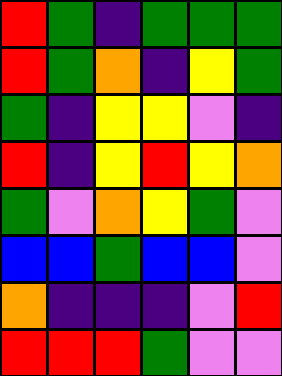[["red", "green", "indigo", "green", "green", "green"], ["red", "green", "orange", "indigo", "yellow", "green"], ["green", "indigo", "yellow", "yellow", "violet", "indigo"], ["red", "indigo", "yellow", "red", "yellow", "orange"], ["green", "violet", "orange", "yellow", "green", "violet"], ["blue", "blue", "green", "blue", "blue", "violet"], ["orange", "indigo", "indigo", "indigo", "violet", "red"], ["red", "red", "red", "green", "violet", "violet"]]